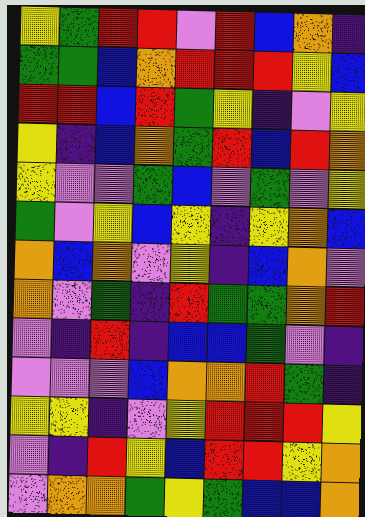[["yellow", "green", "red", "red", "violet", "red", "blue", "orange", "indigo"], ["green", "green", "blue", "orange", "red", "red", "red", "yellow", "blue"], ["red", "red", "blue", "red", "green", "yellow", "indigo", "violet", "yellow"], ["yellow", "indigo", "blue", "orange", "green", "red", "blue", "red", "orange"], ["yellow", "violet", "violet", "green", "blue", "violet", "green", "violet", "yellow"], ["green", "violet", "yellow", "blue", "yellow", "indigo", "yellow", "orange", "blue"], ["orange", "blue", "orange", "violet", "yellow", "indigo", "blue", "orange", "violet"], ["orange", "violet", "green", "indigo", "red", "green", "green", "orange", "red"], ["violet", "indigo", "red", "indigo", "blue", "blue", "green", "violet", "indigo"], ["violet", "violet", "violet", "blue", "orange", "orange", "red", "green", "indigo"], ["yellow", "yellow", "indigo", "violet", "yellow", "red", "red", "red", "yellow"], ["violet", "indigo", "red", "yellow", "blue", "red", "red", "yellow", "orange"], ["violet", "orange", "orange", "green", "yellow", "green", "blue", "blue", "orange"]]